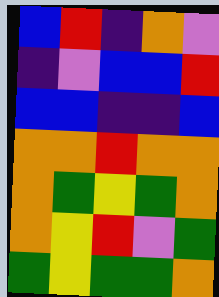[["blue", "red", "indigo", "orange", "violet"], ["indigo", "violet", "blue", "blue", "red"], ["blue", "blue", "indigo", "indigo", "blue"], ["orange", "orange", "red", "orange", "orange"], ["orange", "green", "yellow", "green", "orange"], ["orange", "yellow", "red", "violet", "green"], ["green", "yellow", "green", "green", "orange"]]